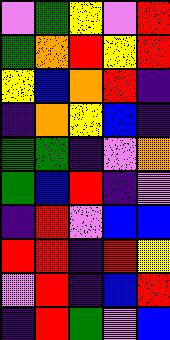[["violet", "green", "yellow", "violet", "red"], ["green", "orange", "red", "yellow", "red"], ["yellow", "blue", "orange", "red", "indigo"], ["indigo", "orange", "yellow", "blue", "indigo"], ["green", "green", "indigo", "violet", "orange"], ["green", "blue", "red", "indigo", "violet"], ["indigo", "red", "violet", "blue", "blue"], ["red", "red", "indigo", "red", "yellow"], ["violet", "red", "indigo", "blue", "red"], ["indigo", "red", "green", "violet", "blue"]]